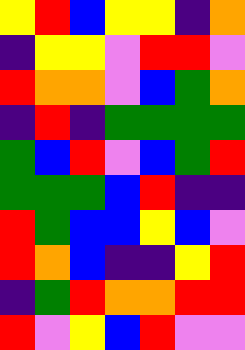[["yellow", "red", "blue", "yellow", "yellow", "indigo", "orange"], ["indigo", "yellow", "yellow", "violet", "red", "red", "violet"], ["red", "orange", "orange", "violet", "blue", "green", "orange"], ["indigo", "red", "indigo", "green", "green", "green", "green"], ["green", "blue", "red", "violet", "blue", "green", "red"], ["green", "green", "green", "blue", "red", "indigo", "indigo"], ["red", "green", "blue", "blue", "yellow", "blue", "violet"], ["red", "orange", "blue", "indigo", "indigo", "yellow", "red"], ["indigo", "green", "red", "orange", "orange", "red", "red"], ["red", "violet", "yellow", "blue", "red", "violet", "violet"]]